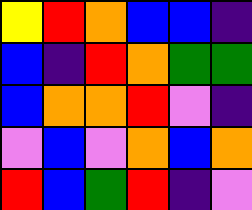[["yellow", "red", "orange", "blue", "blue", "indigo"], ["blue", "indigo", "red", "orange", "green", "green"], ["blue", "orange", "orange", "red", "violet", "indigo"], ["violet", "blue", "violet", "orange", "blue", "orange"], ["red", "blue", "green", "red", "indigo", "violet"]]